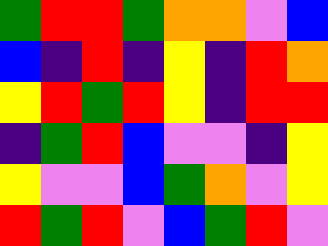[["green", "red", "red", "green", "orange", "orange", "violet", "blue"], ["blue", "indigo", "red", "indigo", "yellow", "indigo", "red", "orange"], ["yellow", "red", "green", "red", "yellow", "indigo", "red", "red"], ["indigo", "green", "red", "blue", "violet", "violet", "indigo", "yellow"], ["yellow", "violet", "violet", "blue", "green", "orange", "violet", "yellow"], ["red", "green", "red", "violet", "blue", "green", "red", "violet"]]